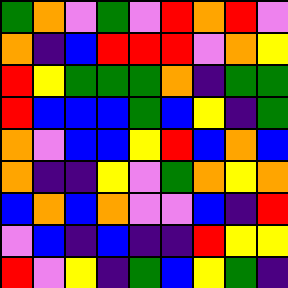[["green", "orange", "violet", "green", "violet", "red", "orange", "red", "violet"], ["orange", "indigo", "blue", "red", "red", "red", "violet", "orange", "yellow"], ["red", "yellow", "green", "green", "green", "orange", "indigo", "green", "green"], ["red", "blue", "blue", "blue", "green", "blue", "yellow", "indigo", "green"], ["orange", "violet", "blue", "blue", "yellow", "red", "blue", "orange", "blue"], ["orange", "indigo", "indigo", "yellow", "violet", "green", "orange", "yellow", "orange"], ["blue", "orange", "blue", "orange", "violet", "violet", "blue", "indigo", "red"], ["violet", "blue", "indigo", "blue", "indigo", "indigo", "red", "yellow", "yellow"], ["red", "violet", "yellow", "indigo", "green", "blue", "yellow", "green", "indigo"]]